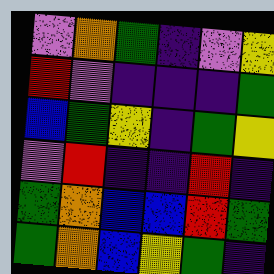[["violet", "orange", "green", "indigo", "violet", "yellow"], ["red", "violet", "indigo", "indigo", "indigo", "green"], ["blue", "green", "yellow", "indigo", "green", "yellow"], ["violet", "red", "indigo", "indigo", "red", "indigo"], ["green", "orange", "blue", "blue", "red", "green"], ["green", "orange", "blue", "yellow", "green", "indigo"]]